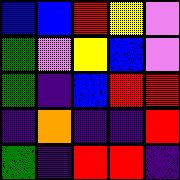[["blue", "blue", "red", "yellow", "violet"], ["green", "violet", "yellow", "blue", "violet"], ["green", "indigo", "blue", "red", "red"], ["indigo", "orange", "indigo", "indigo", "red"], ["green", "indigo", "red", "red", "indigo"]]